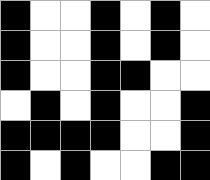[["black", "white", "white", "black", "white", "black", "white"], ["black", "white", "white", "black", "white", "black", "white"], ["black", "white", "white", "black", "black", "white", "white"], ["white", "black", "white", "black", "white", "white", "black"], ["black", "black", "black", "black", "white", "white", "black"], ["black", "white", "black", "white", "white", "black", "black"]]